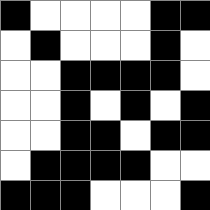[["black", "white", "white", "white", "white", "black", "black"], ["white", "black", "white", "white", "white", "black", "white"], ["white", "white", "black", "black", "black", "black", "white"], ["white", "white", "black", "white", "black", "white", "black"], ["white", "white", "black", "black", "white", "black", "black"], ["white", "black", "black", "black", "black", "white", "white"], ["black", "black", "black", "white", "white", "white", "black"]]